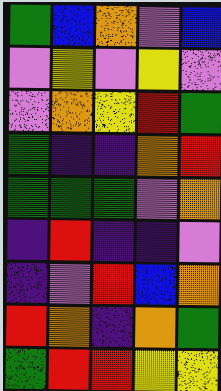[["green", "blue", "orange", "violet", "blue"], ["violet", "yellow", "violet", "yellow", "violet"], ["violet", "orange", "yellow", "red", "green"], ["green", "indigo", "indigo", "orange", "red"], ["green", "green", "green", "violet", "orange"], ["indigo", "red", "indigo", "indigo", "violet"], ["indigo", "violet", "red", "blue", "orange"], ["red", "orange", "indigo", "orange", "green"], ["green", "red", "red", "yellow", "yellow"]]